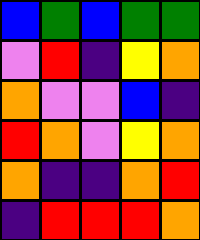[["blue", "green", "blue", "green", "green"], ["violet", "red", "indigo", "yellow", "orange"], ["orange", "violet", "violet", "blue", "indigo"], ["red", "orange", "violet", "yellow", "orange"], ["orange", "indigo", "indigo", "orange", "red"], ["indigo", "red", "red", "red", "orange"]]